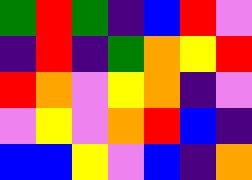[["green", "red", "green", "indigo", "blue", "red", "violet"], ["indigo", "red", "indigo", "green", "orange", "yellow", "red"], ["red", "orange", "violet", "yellow", "orange", "indigo", "violet"], ["violet", "yellow", "violet", "orange", "red", "blue", "indigo"], ["blue", "blue", "yellow", "violet", "blue", "indigo", "orange"]]